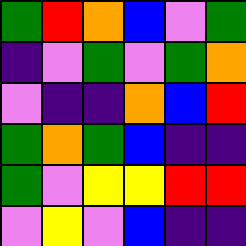[["green", "red", "orange", "blue", "violet", "green"], ["indigo", "violet", "green", "violet", "green", "orange"], ["violet", "indigo", "indigo", "orange", "blue", "red"], ["green", "orange", "green", "blue", "indigo", "indigo"], ["green", "violet", "yellow", "yellow", "red", "red"], ["violet", "yellow", "violet", "blue", "indigo", "indigo"]]